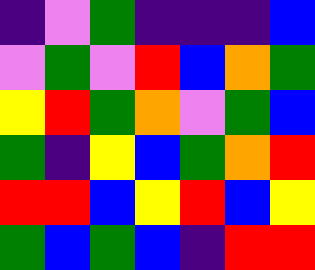[["indigo", "violet", "green", "indigo", "indigo", "indigo", "blue"], ["violet", "green", "violet", "red", "blue", "orange", "green"], ["yellow", "red", "green", "orange", "violet", "green", "blue"], ["green", "indigo", "yellow", "blue", "green", "orange", "red"], ["red", "red", "blue", "yellow", "red", "blue", "yellow"], ["green", "blue", "green", "blue", "indigo", "red", "red"]]